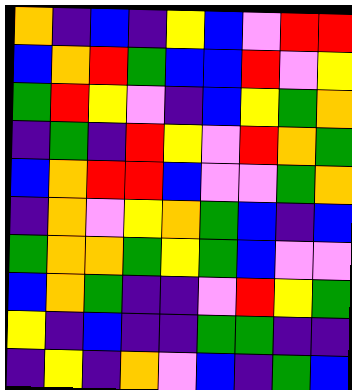[["orange", "indigo", "blue", "indigo", "yellow", "blue", "violet", "red", "red"], ["blue", "orange", "red", "green", "blue", "blue", "red", "violet", "yellow"], ["green", "red", "yellow", "violet", "indigo", "blue", "yellow", "green", "orange"], ["indigo", "green", "indigo", "red", "yellow", "violet", "red", "orange", "green"], ["blue", "orange", "red", "red", "blue", "violet", "violet", "green", "orange"], ["indigo", "orange", "violet", "yellow", "orange", "green", "blue", "indigo", "blue"], ["green", "orange", "orange", "green", "yellow", "green", "blue", "violet", "violet"], ["blue", "orange", "green", "indigo", "indigo", "violet", "red", "yellow", "green"], ["yellow", "indigo", "blue", "indigo", "indigo", "green", "green", "indigo", "indigo"], ["indigo", "yellow", "indigo", "orange", "violet", "blue", "indigo", "green", "blue"]]